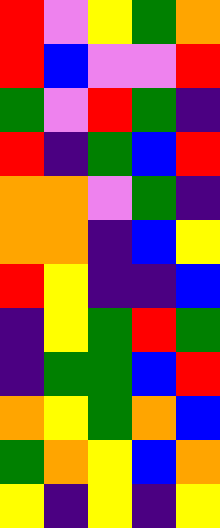[["red", "violet", "yellow", "green", "orange"], ["red", "blue", "violet", "violet", "red"], ["green", "violet", "red", "green", "indigo"], ["red", "indigo", "green", "blue", "red"], ["orange", "orange", "violet", "green", "indigo"], ["orange", "orange", "indigo", "blue", "yellow"], ["red", "yellow", "indigo", "indigo", "blue"], ["indigo", "yellow", "green", "red", "green"], ["indigo", "green", "green", "blue", "red"], ["orange", "yellow", "green", "orange", "blue"], ["green", "orange", "yellow", "blue", "orange"], ["yellow", "indigo", "yellow", "indigo", "yellow"]]